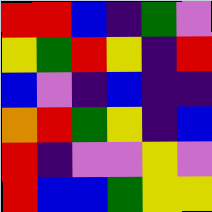[["red", "red", "blue", "indigo", "green", "violet"], ["yellow", "green", "red", "yellow", "indigo", "red"], ["blue", "violet", "indigo", "blue", "indigo", "indigo"], ["orange", "red", "green", "yellow", "indigo", "blue"], ["red", "indigo", "violet", "violet", "yellow", "violet"], ["red", "blue", "blue", "green", "yellow", "yellow"]]